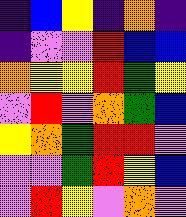[["indigo", "blue", "yellow", "indigo", "orange", "indigo"], ["indigo", "violet", "violet", "red", "blue", "blue"], ["orange", "yellow", "yellow", "red", "green", "yellow"], ["violet", "red", "violet", "orange", "green", "blue"], ["yellow", "orange", "green", "red", "red", "violet"], ["violet", "violet", "green", "red", "yellow", "blue"], ["violet", "red", "yellow", "violet", "orange", "violet"]]